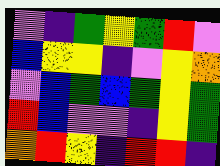[["violet", "indigo", "green", "yellow", "green", "red", "violet"], ["blue", "yellow", "yellow", "indigo", "violet", "yellow", "orange"], ["violet", "blue", "green", "blue", "green", "yellow", "green"], ["red", "blue", "violet", "violet", "indigo", "yellow", "green"], ["orange", "red", "yellow", "indigo", "red", "red", "indigo"]]